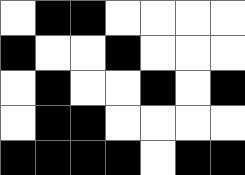[["white", "black", "black", "white", "white", "white", "white"], ["black", "white", "white", "black", "white", "white", "white"], ["white", "black", "white", "white", "black", "white", "black"], ["white", "black", "black", "white", "white", "white", "white"], ["black", "black", "black", "black", "white", "black", "black"]]